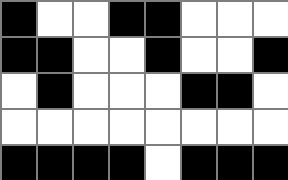[["black", "white", "white", "black", "black", "white", "white", "white"], ["black", "black", "white", "white", "black", "white", "white", "black"], ["white", "black", "white", "white", "white", "black", "black", "white"], ["white", "white", "white", "white", "white", "white", "white", "white"], ["black", "black", "black", "black", "white", "black", "black", "black"]]